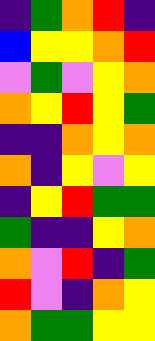[["indigo", "green", "orange", "red", "indigo"], ["blue", "yellow", "yellow", "orange", "red"], ["violet", "green", "violet", "yellow", "orange"], ["orange", "yellow", "red", "yellow", "green"], ["indigo", "indigo", "orange", "yellow", "orange"], ["orange", "indigo", "yellow", "violet", "yellow"], ["indigo", "yellow", "red", "green", "green"], ["green", "indigo", "indigo", "yellow", "orange"], ["orange", "violet", "red", "indigo", "green"], ["red", "violet", "indigo", "orange", "yellow"], ["orange", "green", "green", "yellow", "yellow"]]